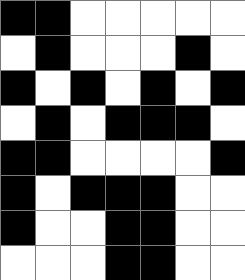[["black", "black", "white", "white", "white", "white", "white"], ["white", "black", "white", "white", "white", "black", "white"], ["black", "white", "black", "white", "black", "white", "black"], ["white", "black", "white", "black", "black", "black", "white"], ["black", "black", "white", "white", "white", "white", "black"], ["black", "white", "black", "black", "black", "white", "white"], ["black", "white", "white", "black", "black", "white", "white"], ["white", "white", "white", "black", "black", "white", "white"]]